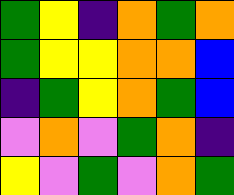[["green", "yellow", "indigo", "orange", "green", "orange"], ["green", "yellow", "yellow", "orange", "orange", "blue"], ["indigo", "green", "yellow", "orange", "green", "blue"], ["violet", "orange", "violet", "green", "orange", "indigo"], ["yellow", "violet", "green", "violet", "orange", "green"]]